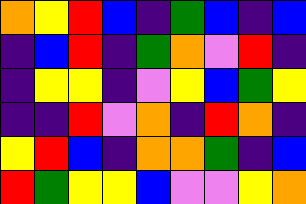[["orange", "yellow", "red", "blue", "indigo", "green", "blue", "indigo", "blue"], ["indigo", "blue", "red", "indigo", "green", "orange", "violet", "red", "indigo"], ["indigo", "yellow", "yellow", "indigo", "violet", "yellow", "blue", "green", "yellow"], ["indigo", "indigo", "red", "violet", "orange", "indigo", "red", "orange", "indigo"], ["yellow", "red", "blue", "indigo", "orange", "orange", "green", "indigo", "blue"], ["red", "green", "yellow", "yellow", "blue", "violet", "violet", "yellow", "orange"]]